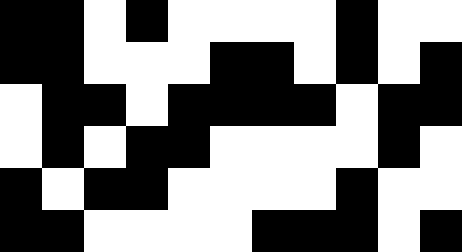[["black", "black", "white", "black", "white", "white", "white", "white", "black", "white", "white"], ["black", "black", "white", "white", "white", "black", "black", "white", "black", "white", "black"], ["white", "black", "black", "white", "black", "black", "black", "black", "white", "black", "black"], ["white", "black", "white", "black", "black", "white", "white", "white", "white", "black", "white"], ["black", "white", "black", "black", "white", "white", "white", "white", "black", "white", "white"], ["black", "black", "white", "white", "white", "white", "black", "black", "black", "white", "black"]]